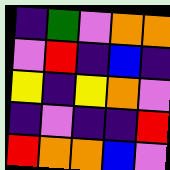[["indigo", "green", "violet", "orange", "orange"], ["violet", "red", "indigo", "blue", "indigo"], ["yellow", "indigo", "yellow", "orange", "violet"], ["indigo", "violet", "indigo", "indigo", "red"], ["red", "orange", "orange", "blue", "violet"]]